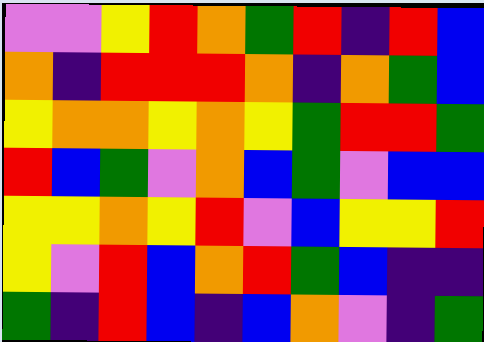[["violet", "violet", "yellow", "red", "orange", "green", "red", "indigo", "red", "blue"], ["orange", "indigo", "red", "red", "red", "orange", "indigo", "orange", "green", "blue"], ["yellow", "orange", "orange", "yellow", "orange", "yellow", "green", "red", "red", "green"], ["red", "blue", "green", "violet", "orange", "blue", "green", "violet", "blue", "blue"], ["yellow", "yellow", "orange", "yellow", "red", "violet", "blue", "yellow", "yellow", "red"], ["yellow", "violet", "red", "blue", "orange", "red", "green", "blue", "indigo", "indigo"], ["green", "indigo", "red", "blue", "indigo", "blue", "orange", "violet", "indigo", "green"]]